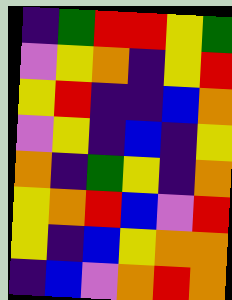[["indigo", "green", "red", "red", "yellow", "green"], ["violet", "yellow", "orange", "indigo", "yellow", "red"], ["yellow", "red", "indigo", "indigo", "blue", "orange"], ["violet", "yellow", "indigo", "blue", "indigo", "yellow"], ["orange", "indigo", "green", "yellow", "indigo", "orange"], ["yellow", "orange", "red", "blue", "violet", "red"], ["yellow", "indigo", "blue", "yellow", "orange", "orange"], ["indigo", "blue", "violet", "orange", "red", "orange"]]